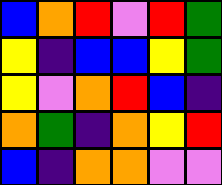[["blue", "orange", "red", "violet", "red", "green"], ["yellow", "indigo", "blue", "blue", "yellow", "green"], ["yellow", "violet", "orange", "red", "blue", "indigo"], ["orange", "green", "indigo", "orange", "yellow", "red"], ["blue", "indigo", "orange", "orange", "violet", "violet"]]